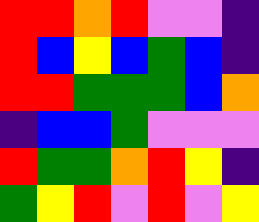[["red", "red", "orange", "red", "violet", "violet", "indigo"], ["red", "blue", "yellow", "blue", "green", "blue", "indigo"], ["red", "red", "green", "green", "green", "blue", "orange"], ["indigo", "blue", "blue", "green", "violet", "violet", "violet"], ["red", "green", "green", "orange", "red", "yellow", "indigo"], ["green", "yellow", "red", "violet", "red", "violet", "yellow"]]